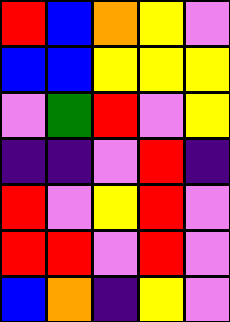[["red", "blue", "orange", "yellow", "violet"], ["blue", "blue", "yellow", "yellow", "yellow"], ["violet", "green", "red", "violet", "yellow"], ["indigo", "indigo", "violet", "red", "indigo"], ["red", "violet", "yellow", "red", "violet"], ["red", "red", "violet", "red", "violet"], ["blue", "orange", "indigo", "yellow", "violet"]]